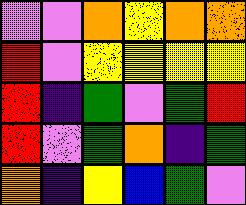[["violet", "violet", "orange", "yellow", "orange", "orange"], ["red", "violet", "yellow", "yellow", "yellow", "yellow"], ["red", "indigo", "green", "violet", "green", "red"], ["red", "violet", "green", "orange", "indigo", "green"], ["orange", "indigo", "yellow", "blue", "green", "violet"]]